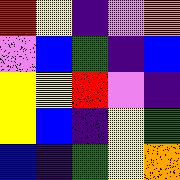[["red", "yellow", "indigo", "violet", "orange"], ["violet", "blue", "green", "indigo", "blue"], ["yellow", "yellow", "red", "violet", "indigo"], ["yellow", "blue", "indigo", "yellow", "green"], ["blue", "indigo", "green", "yellow", "orange"]]